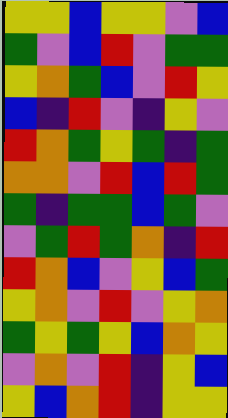[["yellow", "yellow", "blue", "yellow", "yellow", "violet", "blue"], ["green", "violet", "blue", "red", "violet", "green", "green"], ["yellow", "orange", "green", "blue", "violet", "red", "yellow"], ["blue", "indigo", "red", "violet", "indigo", "yellow", "violet"], ["red", "orange", "green", "yellow", "green", "indigo", "green"], ["orange", "orange", "violet", "red", "blue", "red", "green"], ["green", "indigo", "green", "green", "blue", "green", "violet"], ["violet", "green", "red", "green", "orange", "indigo", "red"], ["red", "orange", "blue", "violet", "yellow", "blue", "green"], ["yellow", "orange", "violet", "red", "violet", "yellow", "orange"], ["green", "yellow", "green", "yellow", "blue", "orange", "yellow"], ["violet", "orange", "violet", "red", "indigo", "yellow", "blue"], ["yellow", "blue", "orange", "red", "indigo", "yellow", "yellow"]]